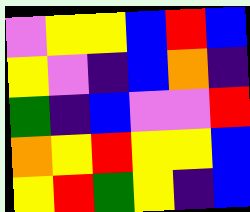[["violet", "yellow", "yellow", "blue", "red", "blue"], ["yellow", "violet", "indigo", "blue", "orange", "indigo"], ["green", "indigo", "blue", "violet", "violet", "red"], ["orange", "yellow", "red", "yellow", "yellow", "blue"], ["yellow", "red", "green", "yellow", "indigo", "blue"]]